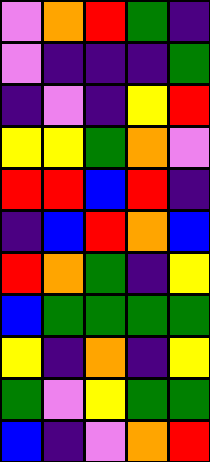[["violet", "orange", "red", "green", "indigo"], ["violet", "indigo", "indigo", "indigo", "green"], ["indigo", "violet", "indigo", "yellow", "red"], ["yellow", "yellow", "green", "orange", "violet"], ["red", "red", "blue", "red", "indigo"], ["indigo", "blue", "red", "orange", "blue"], ["red", "orange", "green", "indigo", "yellow"], ["blue", "green", "green", "green", "green"], ["yellow", "indigo", "orange", "indigo", "yellow"], ["green", "violet", "yellow", "green", "green"], ["blue", "indigo", "violet", "orange", "red"]]